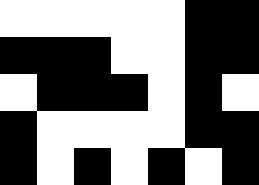[["white", "white", "white", "white", "white", "black", "black"], ["black", "black", "black", "white", "white", "black", "black"], ["white", "black", "black", "black", "white", "black", "white"], ["black", "white", "white", "white", "white", "black", "black"], ["black", "white", "black", "white", "black", "white", "black"]]